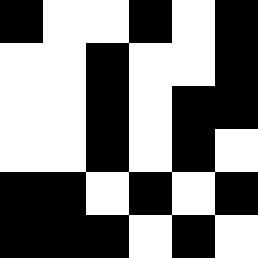[["black", "white", "white", "black", "white", "black"], ["white", "white", "black", "white", "white", "black"], ["white", "white", "black", "white", "black", "black"], ["white", "white", "black", "white", "black", "white"], ["black", "black", "white", "black", "white", "black"], ["black", "black", "black", "white", "black", "white"]]